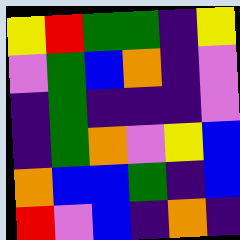[["yellow", "red", "green", "green", "indigo", "yellow"], ["violet", "green", "blue", "orange", "indigo", "violet"], ["indigo", "green", "indigo", "indigo", "indigo", "violet"], ["indigo", "green", "orange", "violet", "yellow", "blue"], ["orange", "blue", "blue", "green", "indigo", "blue"], ["red", "violet", "blue", "indigo", "orange", "indigo"]]